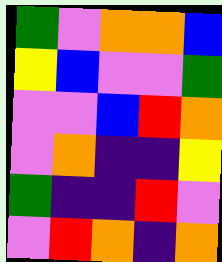[["green", "violet", "orange", "orange", "blue"], ["yellow", "blue", "violet", "violet", "green"], ["violet", "violet", "blue", "red", "orange"], ["violet", "orange", "indigo", "indigo", "yellow"], ["green", "indigo", "indigo", "red", "violet"], ["violet", "red", "orange", "indigo", "orange"]]